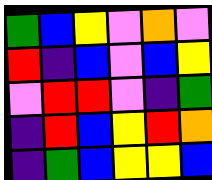[["green", "blue", "yellow", "violet", "orange", "violet"], ["red", "indigo", "blue", "violet", "blue", "yellow"], ["violet", "red", "red", "violet", "indigo", "green"], ["indigo", "red", "blue", "yellow", "red", "orange"], ["indigo", "green", "blue", "yellow", "yellow", "blue"]]